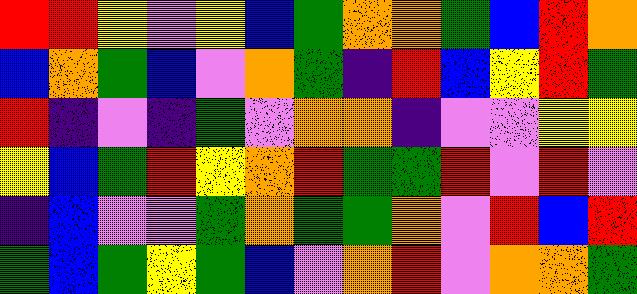[["red", "red", "yellow", "violet", "yellow", "blue", "green", "orange", "orange", "green", "blue", "red", "orange"], ["blue", "orange", "green", "blue", "violet", "orange", "green", "indigo", "red", "blue", "yellow", "red", "green"], ["red", "indigo", "violet", "indigo", "green", "violet", "orange", "orange", "indigo", "violet", "violet", "yellow", "yellow"], ["yellow", "blue", "green", "red", "yellow", "orange", "red", "green", "green", "red", "violet", "red", "violet"], ["indigo", "blue", "violet", "violet", "green", "orange", "green", "green", "orange", "violet", "red", "blue", "red"], ["green", "blue", "green", "yellow", "green", "blue", "violet", "orange", "red", "violet", "orange", "orange", "green"]]